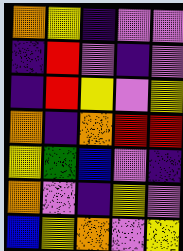[["orange", "yellow", "indigo", "violet", "violet"], ["indigo", "red", "violet", "indigo", "violet"], ["indigo", "red", "yellow", "violet", "yellow"], ["orange", "indigo", "orange", "red", "red"], ["yellow", "green", "blue", "violet", "indigo"], ["orange", "violet", "indigo", "yellow", "violet"], ["blue", "yellow", "orange", "violet", "yellow"]]